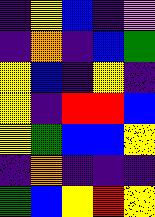[["indigo", "yellow", "blue", "indigo", "violet"], ["indigo", "orange", "indigo", "blue", "green"], ["yellow", "blue", "indigo", "yellow", "indigo"], ["yellow", "indigo", "red", "red", "blue"], ["yellow", "green", "blue", "blue", "yellow"], ["indigo", "orange", "indigo", "indigo", "indigo"], ["green", "blue", "yellow", "red", "yellow"]]